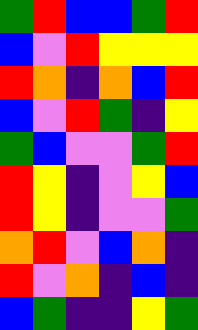[["green", "red", "blue", "blue", "green", "red"], ["blue", "violet", "red", "yellow", "yellow", "yellow"], ["red", "orange", "indigo", "orange", "blue", "red"], ["blue", "violet", "red", "green", "indigo", "yellow"], ["green", "blue", "violet", "violet", "green", "red"], ["red", "yellow", "indigo", "violet", "yellow", "blue"], ["red", "yellow", "indigo", "violet", "violet", "green"], ["orange", "red", "violet", "blue", "orange", "indigo"], ["red", "violet", "orange", "indigo", "blue", "indigo"], ["blue", "green", "indigo", "indigo", "yellow", "green"]]